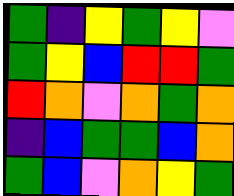[["green", "indigo", "yellow", "green", "yellow", "violet"], ["green", "yellow", "blue", "red", "red", "green"], ["red", "orange", "violet", "orange", "green", "orange"], ["indigo", "blue", "green", "green", "blue", "orange"], ["green", "blue", "violet", "orange", "yellow", "green"]]